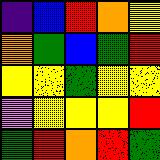[["indigo", "blue", "red", "orange", "yellow"], ["orange", "green", "blue", "green", "red"], ["yellow", "yellow", "green", "yellow", "yellow"], ["violet", "yellow", "yellow", "yellow", "red"], ["green", "red", "orange", "red", "green"]]